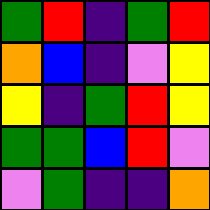[["green", "red", "indigo", "green", "red"], ["orange", "blue", "indigo", "violet", "yellow"], ["yellow", "indigo", "green", "red", "yellow"], ["green", "green", "blue", "red", "violet"], ["violet", "green", "indigo", "indigo", "orange"]]